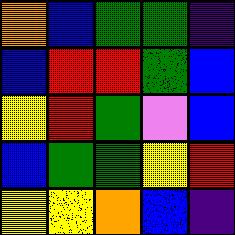[["orange", "blue", "green", "green", "indigo"], ["blue", "red", "red", "green", "blue"], ["yellow", "red", "green", "violet", "blue"], ["blue", "green", "green", "yellow", "red"], ["yellow", "yellow", "orange", "blue", "indigo"]]